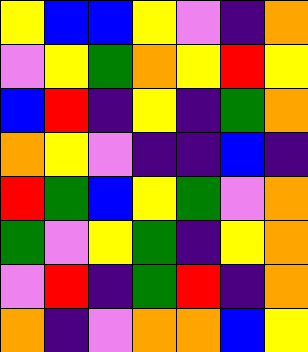[["yellow", "blue", "blue", "yellow", "violet", "indigo", "orange"], ["violet", "yellow", "green", "orange", "yellow", "red", "yellow"], ["blue", "red", "indigo", "yellow", "indigo", "green", "orange"], ["orange", "yellow", "violet", "indigo", "indigo", "blue", "indigo"], ["red", "green", "blue", "yellow", "green", "violet", "orange"], ["green", "violet", "yellow", "green", "indigo", "yellow", "orange"], ["violet", "red", "indigo", "green", "red", "indigo", "orange"], ["orange", "indigo", "violet", "orange", "orange", "blue", "yellow"]]